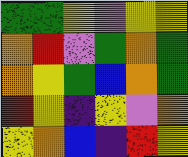[["green", "green", "yellow", "violet", "yellow", "yellow"], ["orange", "red", "violet", "green", "orange", "green"], ["orange", "yellow", "green", "blue", "orange", "green"], ["red", "yellow", "indigo", "yellow", "violet", "orange"], ["yellow", "orange", "blue", "indigo", "red", "yellow"]]